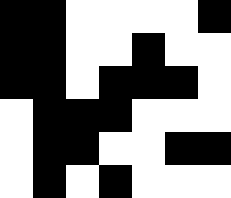[["black", "black", "white", "white", "white", "white", "black"], ["black", "black", "white", "white", "black", "white", "white"], ["black", "black", "white", "black", "black", "black", "white"], ["white", "black", "black", "black", "white", "white", "white"], ["white", "black", "black", "white", "white", "black", "black"], ["white", "black", "white", "black", "white", "white", "white"]]